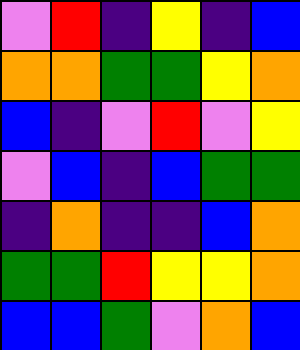[["violet", "red", "indigo", "yellow", "indigo", "blue"], ["orange", "orange", "green", "green", "yellow", "orange"], ["blue", "indigo", "violet", "red", "violet", "yellow"], ["violet", "blue", "indigo", "blue", "green", "green"], ["indigo", "orange", "indigo", "indigo", "blue", "orange"], ["green", "green", "red", "yellow", "yellow", "orange"], ["blue", "blue", "green", "violet", "orange", "blue"]]